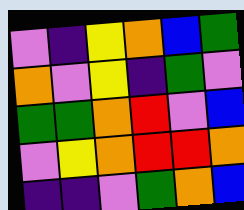[["violet", "indigo", "yellow", "orange", "blue", "green"], ["orange", "violet", "yellow", "indigo", "green", "violet"], ["green", "green", "orange", "red", "violet", "blue"], ["violet", "yellow", "orange", "red", "red", "orange"], ["indigo", "indigo", "violet", "green", "orange", "blue"]]